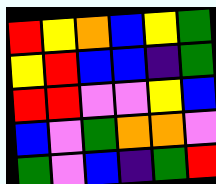[["red", "yellow", "orange", "blue", "yellow", "green"], ["yellow", "red", "blue", "blue", "indigo", "green"], ["red", "red", "violet", "violet", "yellow", "blue"], ["blue", "violet", "green", "orange", "orange", "violet"], ["green", "violet", "blue", "indigo", "green", "red"]]